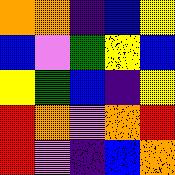[["orange", "orange", "indigo", "blue", "yellow"], ["blue", "violet", "green", "yellow", "blue"], ["yellow", "green", "blue", "indigo", "yellow"], ["red", "orange", "violet", "orange", "red"], ["red", "violet", "indigo", "blue", "orange"]]